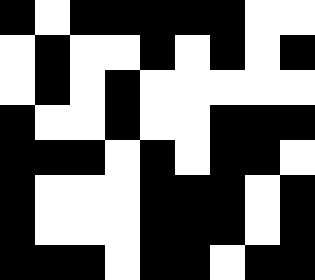[["black", "white", "black", "black", "black", "black", "black", "white", "white"], ["white", "black", "white", "white", "black", "white", "black", "white", "black"], ["white", "black", "white", "black", "white", "white", "white", "white", "white"], ["black", "white", "white", "black", "white", "white", "black", "black", "black"], ["black", "black", "black", "white", "black", "white", "black", "black", "white"], ["black", "white", "white", "white", "black", "black", "black", "white", "black"], ["black", "white", "white", "white", "black", "black", "black", "white", "black"], ["black", "black", "black", "white", "black", "black", "white", "black", "black"]]